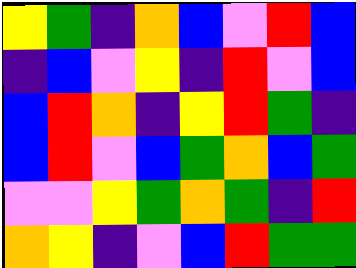[["yellow", "green", "indigo", "orange", "blue", "violet", "red", "blue"], ["indigo", "blue", "violet", "yellow", "indigo", "red", "violet", "blue"], ["blue", "red", "orange", "indigo", "yellow", "red", "green", "indigo"], ["blue", "red", "violet", "blue", "green", "orange", "blue", "green"], ["violet", "violet", "yellow", "green", "orange", "green", "indigo", "red"], ["orange", "yellow", "indigo", "violet", "blue", "red", "green", "green"]]